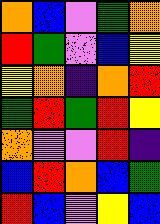[["orange", "blue", "violet", "green", "orange"], ["red", "green", "violet", "blue", "yellow"], ["yellow", "orange", "indigo", "orange", "red"], ["green", "red", "green", "red", "yellow"], ["orange", "violet", "violet", "red", "indigo"], ["blue", "red", "orange", "blue", "green"], ["red", "blue", "violet", "yellow", "blue"]]